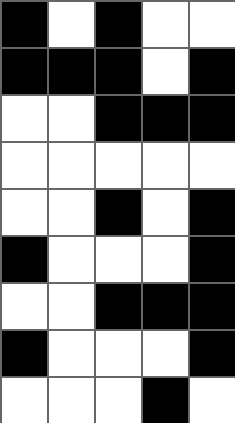[["black", "white", "black", "white", "white"], ["black", "black", "black", "white", "black"], ["white", "white", "black", "black", "black"], ["white", "white", "white", "white", "white"], ["white", "white", "black", "white", "black"], ["black", "white", "white", "white", "black"], ["white", "white", "black", "black", "black"], ["black", "white", "white", "white", "black"], ["white", "white", "white", "black", "white"]]